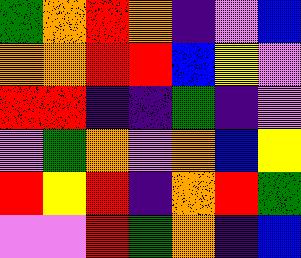[["green", "orange", "red", "orange", "indigo", "violet", "blue"], ["orange", "orange", "red", "red", "blue", "yellow", "violet"], ["red", "red", "indigo", "indigo", "green", "indigo", "violet"], ["violet", "green", "orange", "violet", "orange", "blue", "yellow"], ["red", "yellow", "red", "indigo", "orange", "red", "green"], ["violet", "violet", "red", "green", "orange", "indigo", "blue"]]